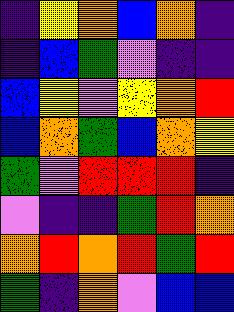[["indigo", "yellow", "orange", "blue", "orange", "indigo"], ["indigo", "blue", "green", "violet", "indigo", "indigo"], ["blue", "yellow", "violet", "yellow", "orange", "red"], ["blue", "orange", "green", "blue", "orange", "yellow"], ["green", "violet", "red", "red", "red", "indigo"], ["violet", "indigo", "indigo", "green", "red", "orange"], ["orange", "red", "orange", "red", "green", "red"], ["green", "indigo", "orange", "violet", "blue", "blue"]]